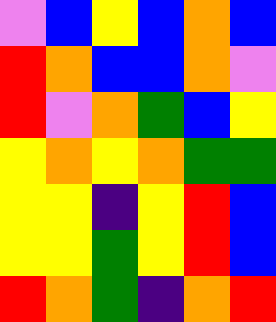[["violet", "blue", "yellow", "blue", "orange", "blue"], ["red", "orange", "blue", "blue", "orange", "violet"], ["red", "violet", "orange", "green", "blue", "yellow"], ["yellow", "orange", "yellow", "orange", "green", "green"], ["yellow", "yellow", "indigo", "yellow", "red", "blue"], ["yellow", "yellow", "green", "yellow", "red", "blue"], ["red", "orange", "green", "indigo", "orange", "red"]]